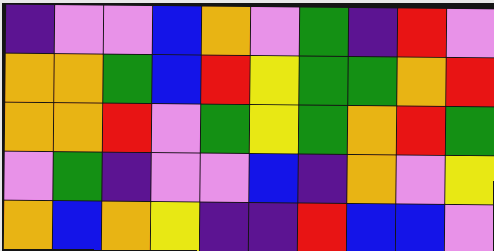[["indigo", "violet", "violet", "blue", "orange", "violet", "green", "indigo", "red", "violet"], ["orange", "orange", "green", "blue", "red", "yellow", "green", "green", "orange", "red"], ["orange", "orange", "red", "violet", "green", "yellow", "green", "orange", "red", "green"], ["violet", "green", "indigo", "violet", "violet", "blue", "indigo", "orange", "violet", "yellow"], ["orange", "blue", "orange", "yellow", "indigo", "indigo", "red", "blue", "blue", "violet"]]